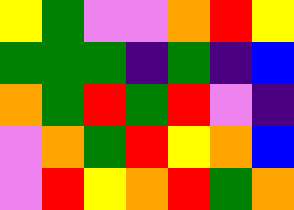[["yellow", "green", "violet", "violet", "orange", "red", "yellow"], ["green", "green", "green", "indigo", "green", "indigo", "blue"], ["orange", "green", "red", "green", "red", "violet", "indigo"], ["violet", "orange", "green", "red", "yellow", "orange", "blue"], ["violet", "red", "yellow", "orange", "red", "green", "orange"]]